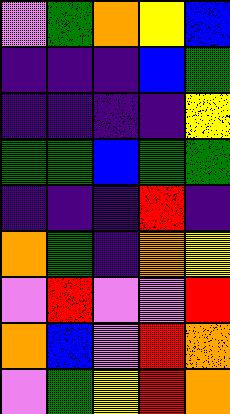[["violet", "green", "orange", "yellow", "blue"], ["indigo", "indigo", "indigo", "blue", "green"], ["indigo", "indigo", "indigo", "indigo", "yellow"], ["green", "green", "blue", "green", "green"], ["indigo", "indigo", "indigo", "red", "indigo"], ["orange", "green", "indigo", "orange", "yellow"], ["violet", "red", "violet", "violet", "red"], ["orange", "blue", "violet", "red", "orange"], ["violet", "green", "yellow", "red", "orange"]]